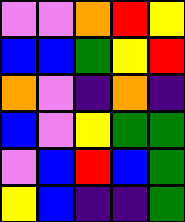[["violet", "violet", "orange", "red", "yellow"], ["blue", "blue", "green", "yellow", "red"], ["orange", "violet", "indigo", "orange", "indigo"], ["blue", "violet", "yellow", "green", "green"], ["violet", "blue", "red", "blue", "green"], ["yellow", "blue", "indigo", "indigo", "green"]]